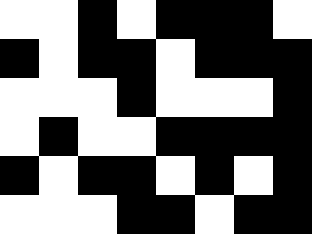[["white", "white", "black", "white", "black", "black", "black", "white"], ["black", "white", "black", "black", "white", "black", "black", "black"], ["white", "white", "white", "black", "white", "white", "white", "black"], ["white", "black", "white", "white", "black", "black", "black", "black"], ["black", "white", "black", "black", "white", "black", "white", "black"], ["white", "white", "white", "black", "black", "white", "black", "black"]]